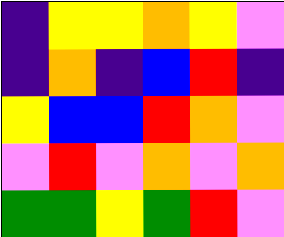[["indigo", "yellow", "yellow", "orange", "yellow", "violet"], ["indigo", "orange", "indigo", "blue", "red", "indigo"], ["yellow", "blue", "blue", "red", "orange", "violet"], ["violet", "red", "violet", "orange", "violet", "orange"], ["green", "green", "yellow", "green", "red", "violet"]]